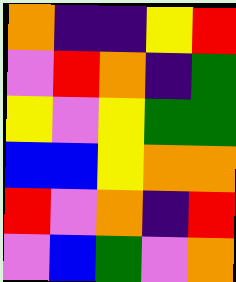[["orange", "indigo", "indigo", "yellow", "red"], ["violet", "red", "orange", "indigo", "green"], ["yellow", "violet", "yellow", "green", "green"], ["blue", "blue", "yellow", "orange", "orange"], ["red", "violet", "orange", "indigo", "red"], ["violet", "blue", "green", "violet", "orange"]]